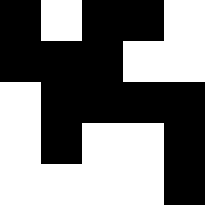[["black", "white", "black", "black", "white"], ["black", "black", "black", "white", "white"], ["white", "black", "black", "black", "black"], ["white", "black", "white", "white", "black"], ["white", "white", "white", "white", "black"]]